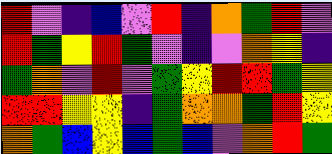[["red", "violet", "indigo", "blue", "violet", "red", "indigo", "orange", "green", "red", "violet"], ["red", "green", "yellow", "red", "green", "violet", "indigo", "violet", "orange", "yellow", "indigo"], ["green", "orange", "violet", "red", "violet", "green", "yellow", "red", "red", "green", "yellow"], ["red", "red", "yellow", "yellow", "indigo", "green", "orange", "orange", "green", "red", "yellow"], ["orange", "green", "blue", "yellow", "blue", "green", "blue", "violet", "orange", "red", "green"]]